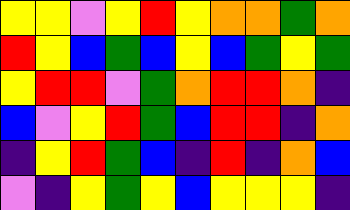[["yellow", "yellow", "violet", "yellow", "red", "yellow", "orange", "orange", "green", "orange"], ["red", "yellow", "blue", "green", "blue", "yellow", "blue", "green", "yellow", "green"], ["yellow", "red", "red", "violet", "green", "orange", "red", "red", "orange", "indigo"], ["blue", "violet", "yellow", "red", "green", "blue", "red", "red", "indigo", "orange"], ["indigo", "yellow", "red", "green", "blue", "indigo", "red", "indigo", "orange", "blue"], ["violet", "indigo", "yellow", "green", "yellow", "blue", "yellow", "yellow", "yellow", "indigo"]]